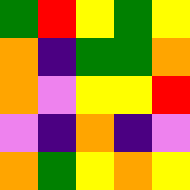[["green", "red", "yellow", "green", "yellow"], ["orange", "indigo", "green", "green", "orange"], ["orange", "violet", "yellow", "yellow", "red"], ["violet", "indigo", "orange", "indigo", "violet"], ["orange", "green", "yellow", "orange", "yellow"]]